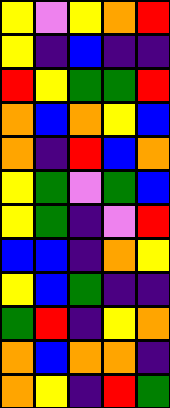[["yellow", "violet", "yellow", "orange", "red"], ["yellow", "indigo", "blue", "indigo", "indigo"], ["red", "yellow", "green", "green", "red"], ["orange", "blue", "orange", "yellow", "blue"], ["orange", "indigo", "red", "blue", "orange"], ["yellow", "green", "violet", "green", "blue"], ["yellow", "green", "indigo", "violet", "red"], ["blue", "blue", "indigo", "orange", "yellow"], ["yellow", "blue", "green", "indigo", "indigo"], ["green", "red", "indigo", "yellow", "orange"], ["orange", "blue", "orange", "orange", "indigo"], ["orange", "yellow", "indigo", "red", "green"]]